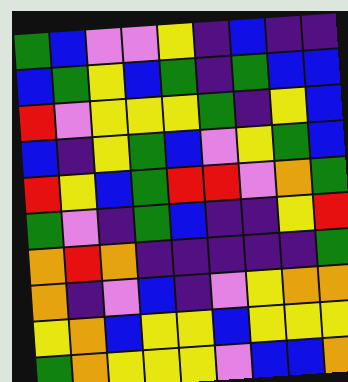[["green", "blue", "violet", "violet", "yellow", "indigo", "blue", "indigo", "indigo"], ["blue", "green", "yellow", "blue", "green", "indigo", "green", "blue", "blue"], ["red", "violet", "yellow", "yellow", "yellow", "green", "indigo", "yellow", "blue"], ["blue", "indigo", "yellow", "green", "blue", "violet", "yellow", "green", "blue"], ["red", "yellow", "blue", "green", "red", "red", "violet", "orange", "green"], ["green", "violet", "indigo", "green", "blue", "indigo", "indigo", "yellow", "red"], ["orange", "red", "orange", "indigo", "indigo", "indigo", "indigo", "indigo", "green"], ["orange", "indigo", "violet", "blue", "indigo", "violet", "yellow", "orange", "orange"], ["yellow", "orange", "blue", "yellow", "yellow", "blue", "yellow", "yellow", "yellow"], ["green", "orange", "yellow", "yellow", "yellow", "violet", "blue", "blue", "orange"]]